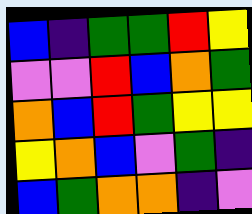[["blue", "indigo", "green", "green", "red", "yellow"], ["violet", "violet", "red", "blue", "orange", "green"], ["orange", "blue", "red", "green", "yellow", "yellow"], ["yellow", "orange", "blue", "violet", "green", "indigo"], ["blue", "green", "orange", "orange", "indigo", "violet"]]